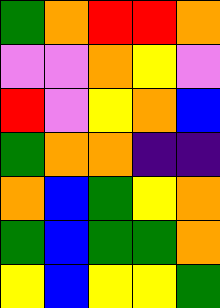[["green", "orange", "red", "red", "orange"], ["violet", "violet", "orange", "yellow", "violet"], ["red", "violet", "yellow", "orange", "blue"], ["green", "orange", "orange", "indigo", "indigo"], ["orange", "blue", "green", "yellow", "orange"], ["green", "blue", "green", "green", "orange"], ["yellow", "blue", "yellow", "yellow", "green"]]